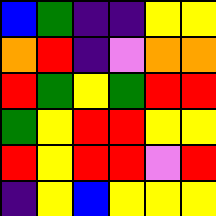[["blue", "green", "indigo", "indigo", "yellow", "yellow"], ["orange", "red", "indigo", "violet", "orange", "orange"], ["red", "green", "yellow", "green", "red", "red"], ["green", "yellow", "red", "red", "yellow", "yellow"], ["red", "yellow", "red", "red", "violet", "red"], ["indigo", "yellow", "blue", "yellow", "yellow", "yellow"]]